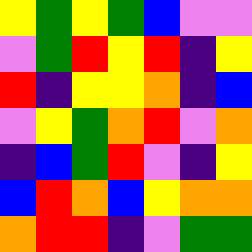[["yellow", "green", "yellow", "green", "blue", "violet", "violet"], ["violet", "green", "red", "yellow", "red", "indigo", "yellow"], ["red", "indigo", "yellow", "yellow", "orange", "indigo", "blue"], ["violet", "yellow", "green", "orange", "red", "violet", "orange"], ["indigo", "blue", "green", "red", "violet", "indigo", "yellow"], ["blue", "red", "orange", "blue", "yellow", "orange", "orange"], ["orange", "red", "red", "indigo", "violet", "green", "green"]]